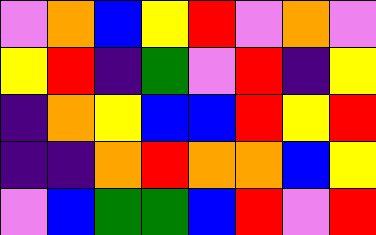[["violet", "orange", "blue", "yellow", "red", "violet", "orange", "violet"], ["yellow", "red", "indigo", "green", "violet", "red", "indigo", "yellow"], ["indigo", "orange", "yellow", "blue", "blue", "red", "yellow", "red"], ["indigo", "indigo", "orange", "red", "orange", "orange", "blue", "yellow"], ["violet", "blue", "green", "green", "blue", "red", "violet", "red"]]